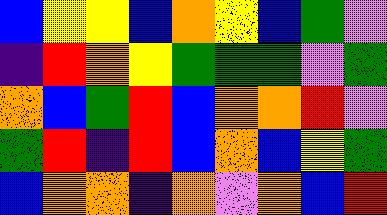[["blue", "yellow", "yellow", "blue", "orange", "yellow", "blue", "green", "violet"], ["indigo", "red", "orange", "yellow", "green", "green", "green", "violet", "green"], ["orange", "blue", "green", "red", "blue", "orange", "orange", "red", "violet"], ["green", "red", "indigo", "red", "blue", "orange", "blue", "yellow", "green"], ["blue", "orange", "orange", "indigo", "orange", "violet", "orange", "blue", "red"]]